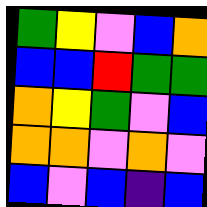[["green", "yellow", "violet", "blue", "orange"], ["blue", "blue", "red", "green", "green"], ["orange", "yellow", "green", "violet", "blue"], ["orange", "orange", "violet", "orange", "violet"], ["blue", "violet", "blue", "indigo", "blue"]]